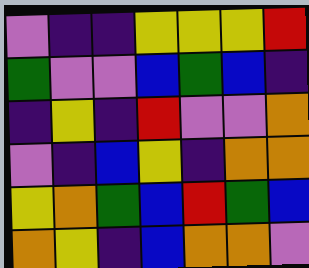[["violet", "indigo", "indigo", "yellow", "yellow", "yellow", "red"], ["green", "violet", "violet", "blue", "green", "blue", "indigo"], ["indigo", "yellow", "indigo", "red", "violet", "violet", "orange"], ["violet", "indigo", "blue", "yellow", "indigo", "orange", "orange"], ["yellow", "orange", "green", "blue", "red", "green", "blue"], ["orange", "yellow", "indigo", "blue", "orange", "orange", "violet"]]